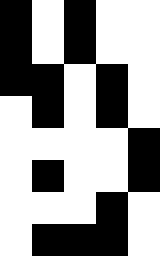[["black", "white", "black", "white", "white"], ["black", "white", "black", "white", "white"], ["black", "black", "white", "black", "white"], ["white", "black", "white", "black", "white"], ["white", "white", "white", "white", "black"], ["white", "black", "white", "white", "black"], ["white", "white", "white", "black", "white"], ["white", "black", "black", "black", "white"]]